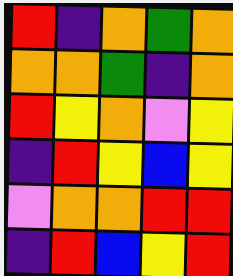[["red", "indigo", "orange", "green", "orange"], ["orange", "orange", "green", "indigo", "orange"], ["red", "yellow", "orange", "violet", "yellow"], ["indigo", "red", "yellow", "blue", "yellow"], ["violet", "orange", "orange", "red", "red"], ["indigo", "red", "blue", "yellow", "red"]]